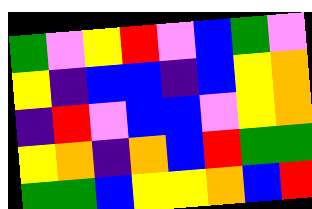[["green", "violet", "yellow", "red", "violet", "blue", "green", "violet"], ["yellow", "indigo", "blue", "blue", "indigo", "blue", "yellow", "orange"], ["indigo", "red", "violet", "blue", "blue", "violet", "yellow", "orange"], ["yellow", "orange", "indigo", "orange", "blue", "red", "green", "green"], ["green", "green", "blue", "yellow", "yellow", "orange", "blue", "red"]]